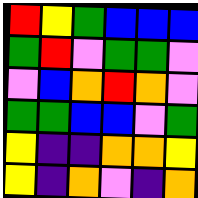[["red", "yellow", "green", "blue", "blue", "blue"], ["green", "red", "violet", "green", "green", "violet"], ["violet", "blue", "orange", "red", "orange", "violet"], ["green", "green", "blue", "blue", "violet", "green"], ["yellow", "indigo", "indigo", "orange", "orange", "yellow"], ["yellow", "indigo", "orange", "violet", "indigo", "orange"]]